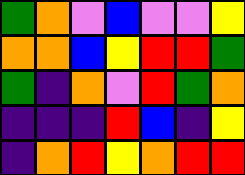[["green", "orange", "violet", "blue", "violet", "violet", "yellow"], ["orange", "orange", "blue", "yellow", "red", "red", "green"], ["green", "indigo", "orange", "violet", "red", "green", "orange"], ["indigo", "indigo", "indigo", "red", "blue", "indigo", "yellow"], ["indigo", "orange", "red", "yellow", "orange", "red", "red"]]